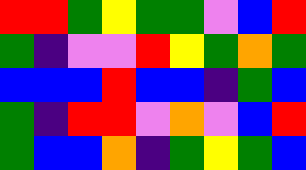[["red", "red", "green", "yellow", "green", "green", "violet", "blue", "red"], ["green", "indigo", "violet", "violet", "red", "yellow", "green", "orange", "green"], ["blue", "blue", "blue", "red", "blue", "blue", "indigo", "green", "blue"], ["green", "indigo", "red", "red", "violet", "orange", "violet", "blue", "red"], ["green", "blue", "blue", "orange", "indigo", "green", "yellow", "green", "blue"]]